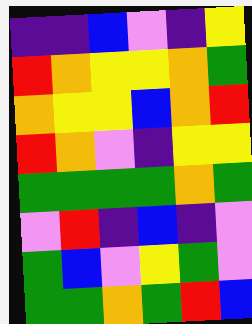[["indigo", "indigo", "blue", "violet", "indigo", "yellow"], ["red", "orange", "yellow", "yellow", "orange", "green"], ["orange", "yellow", "yellow", "blue", "orange", "red"], ["red", "orange", "violet", "indigo", "yellow", "yellow"], ["green", "green", "green", "green", "orange", "green"], ["violet", "red", "indigo", "blue", "indigo", "violet"], ["green", "blue", "violet", "yellow", "green", "violet"], ["green", "green", "orange", "green", "red", "blue"]]